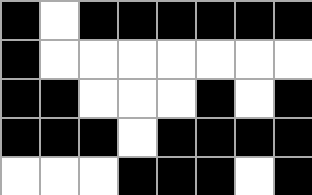[["black", "white", "black", "black", "black", "black", "black", "black"], ["black", "white", "white", "white", "white", "white", "white", "white"], ["black", "black", "white", "white", "white", "black", "white", "black"], ["black", "black", "black", "white", "black", "black", "black", "black"], ["white", "white", "white", "black", "black", "black", "white", "black"]]